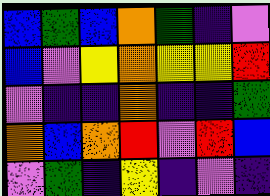[["blue", "green", "blue", "orange", "green", "indigo", "violet"], ["blue", "violet", "yellow", "orange", "yellow", "yellow", "red"], ["violet", "indigo", "indigo", "orange", "indigo", "indigo", "green"], ["orange", "blue", "orange", "red", "violet", "red", "blue"], ["violet", "green", "indigo", "yellow", "indigo", "violet", "indigo"]]